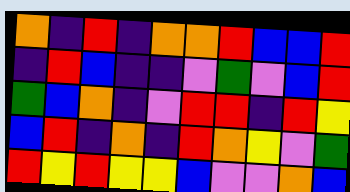[["orange", "indigo", "red", "indigo", "orange", "orange", "red", "blue", "blue", "red"], ["indigo", "red", "blue", "indigo", "indigo", "violet", "green", "violet", "blue", "red"], ["green", "blue", "orange", "indigo", "violet", "red", "red", "indigo", "red", "yellow"], ["blue", "red", "indigo", "orange", "indigo", "red", "orange", "yellow", "violet", "green"], ["red", "yellow", "red", "yellow", "yellow", "blue", "violet", "violet", "orange", "blue"]]